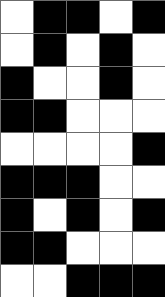[["white", "black", "black", "white", "black"], ["white", "black", "white", "black", "white"], ["black", "white", "white", "black", "white"], ["black", "black", "white", "white", "white"], ["white", "white", "white", "white", "black"], ["black", "black", "black", "white", "white"], ["black", "white", "black", "white", "black"], ["black", "black", "white", "white", "white"], ["white", "white", "black", "black", "black"]]